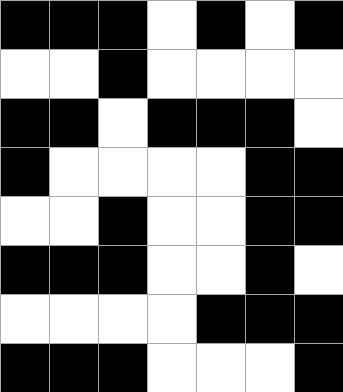[["black", "black", "black", "white", "black", "white", "black"], ["white", "white", "black", "white", "white", "white", "white"], ["black", "black", "white", "black", "black", "black", "white"], ["black", "white", "white", "white", "white", "black", "black"], ["white", "white", "black", "white", "white", "black", "black"], ["black", "black", "black", "white", "white", "black", "white"], ["white", "white", "white", "white", "black", "black", "black"], ["black", "black", "black", "white", "white", "white", "black"]]